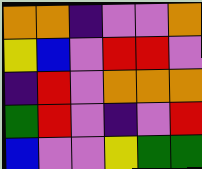[["orange", "orange", "indigo", "violet", "violet", "orange"], ["yellow", "blue", "violet", "red", "red", "violet"], ["indigo", "red", "violet", "orange", "orange", "orange"], ["green", "red", "violet", "indigo", "violet", "red"], ["blue", "violet", "violet", "yellow", "green", "green"]]